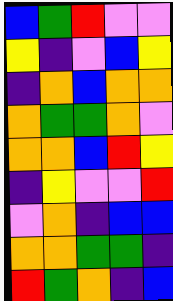[["blue", "green", "red", "violet", "violet"], ["yellow", "indigo", "violet", "blue", "yellow"], ["indigo", "orange", "blue", "orange", "orange"], ["orange", "green", "green", "orange", "violet"], ["orange", "orange", "blue", "red", "yellow"], ["indigo", "yellow", "violet", "violet", "red"], ["violet", "orange", "indigo", "blue", "blue"], ["orange", "orange", "green", "green", "indigo"], ["red", "green", "orange", "indigo", "blue"]]